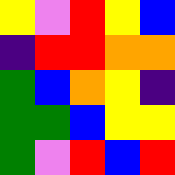[["yellow", "violet", "red", "yellow", "blue"], ["indigo", "red", "red", "orange", "orange"], ["green", "blue", "orange", "yellow", "indigo"], ["green", "green", "blue", "yellow", "yellow"], ["green", "violet", "red", "blue", "red"]]